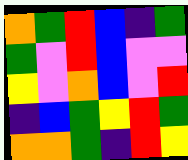[["orange", "green", "red", "blue", "indigo", "green"], ["green", "violet", "red", "blue", "violet", "violet"], ["yellow", "violet", "orange", "blue", "violet", "red"], ["indigo", "blue", "green", "yellow", "red", "green"], ["orange", "orange", "green", "indigo", "red", "yellow"]]